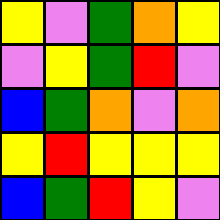[["yellow", "violet", "green", "orange", "yellow"], ["violet", "yellow", "green", "red", "violet"], ["blue", "green", "orange", "violet", "orange"], ["yellow", "red", "yellow", "yellow", "yellow"], ["blue", "green", "red", "yellow", "violet"]]